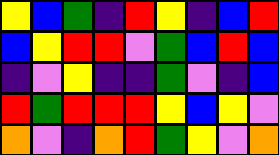[["yellow", "blue", "green", "indigo", "red", "yellow", "indigo", "blue", "red"], ["blue", "yellow", "red", "red", "violet", "green", "blue", "red", "blue"], ["indigo", "violet", "yellow", "indigo", "indigo", "green", "violet", "indigo", "blue"], ["red", "green", "red", "red", "red", "yellow", "blue", "yellow", "violet"], ["orange", "violet", "indigo", "orange", "red", "green", "yellow", "violet", "orange"]]